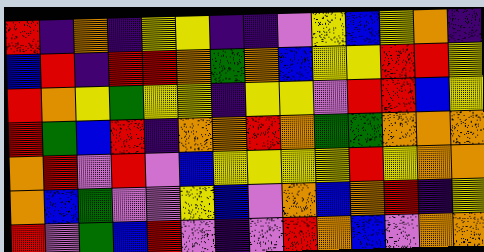[["red", "indigo", "orange", "indigo", "yellow", "yellow", "indigo", "indigo", "violet", "yellow", "blue", "yellow", "orange", "indigo"], ["blue", "red", "indigo", "red", "red", "orange", "green", "orange", "blue", "yellow", "yellow", "red", "red", "yellow"], ["red", "orange", "yellow", "green", "yellow", "yellow", "indigo", "yellow", "yellow", "violet", "red", "red", "blue", "yellow"], ["red", "green", "blue", "red", "indigo", "orange", "orange", "red", "orange", "green", "green", "orange", "orange", "orange"], ["orange", "red", "violet", "red", "violet", "blue", "yellow", "yellow", "yellow", "yellow", "red", "yellow", "orange", "orange"], ["orange", "blue", "green", "violet", "violet", "yellow", "blue", "violet", "orange", "blue", "orange", "red", "indigo", "yellow"], ["red", "violet", "green", "blue", "red", "violet", "indigo", "violet", "red", "orange", "blue", "violet", "orange", "orange"]]